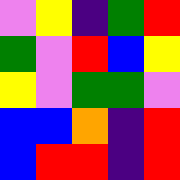[["violet", "yellow", "indigo", "green", "red"], ["green", "violet", "red", "blue", "yellow"], ["yellow", "violet", "green", "green", "violet"], ["blue", "blue", "orange", "indigo", "red"], ["blue", "red", "red", "indigo", "red"]]